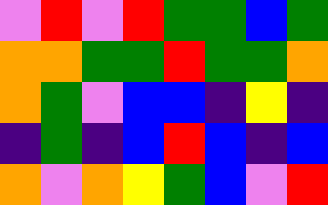[["violet", "red", "violet", "red", "green", "green", "blue", "green"], ["orange", "orange", "green", "green", "red", "green", "green", "orange"], ["orange", "green", "violet", "blue", "blue", "indigo", "yellow", "indigo"], ["indigo", "green", "indigo", "blue", "red", "blue", "indigo", "blue"], ["orange", "violet", "orange", "yellow", "green", "blue", "violet", "red"]]